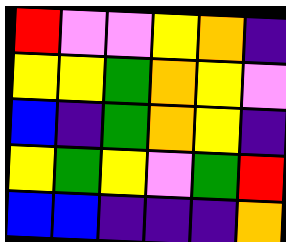[["red", "violet", "violet", "yellow", "orange", "indigo"], ["yellow", "yellow", "green", "orange", "yellow", "violet"], ["blue", "indigo", "green", "orange", "yellow", "indigo"], ["yellow", "green", "yellow", "violet", "green", "red"], ["blue", "blue", "indigo", "indigo", "indigo", "orange"]]